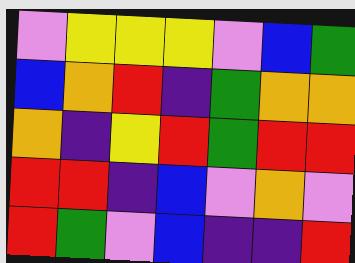[["violet", "yellow", "yellow", "yellow", "violet", "blue", "green"], ["blue", "orange", "red", "indigo", "green", "orange", "orange"], ["orange", "indigo", "yellow", "red", "green", "red", "red"], ["red", "red", "indigo", "blue", "violet", "orange", "violet"], ["red", "green", "violet", "blue", "indigo", "indigo", "red"]]